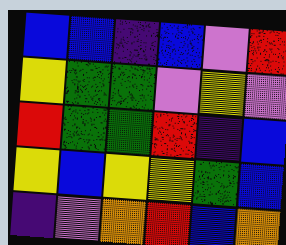[["blue", "blue", "indigo", "blue", "violet", "red"], ["yellow", "green", "green", "violet", "yellow", "violet"], ["red", "green", "green", "red", "indigo", "blue"], ["yellow", "blue", "yellow", "yellow", "green", "blue"], ["indigo", "violet", "orange", "red", "blue", "orange"]]